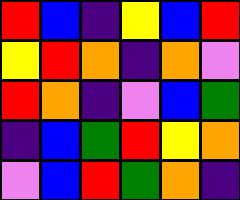[["red", "blue", "indigo", "yellow", "blue", "red"], ["yellow", "red", "orange", "indigo", "orange", "violet"], ["red", "orange", "indigo", "violet", "blue", "green"], ["indigo", "blue", "green", "red", "yellow", "orange"], ["violet", "blue", "red", "green", "orange", "indigo"]]